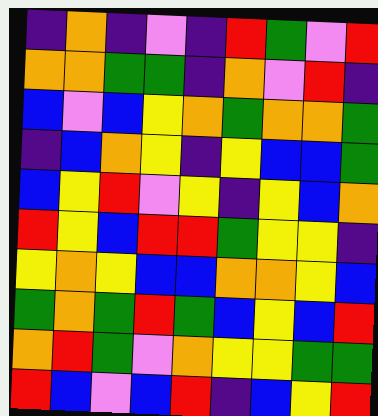[["indigo", "orange", "indigo", "violet", "indigo", "red", "green", "violet", "red"], ["orange", "orange", "green", "green", "indigo", "orange", "violet", "red", "indigo"], ["blue", "violet", "blue", "yellow", "orange", "green", "orange", "orange", "green"], ["indigo", "blue", "orange", "yellow", "indigo", "yellow", "blue", "blue", "green"], ["blue", "yellow", "red", "violet", "yellow", "indigo", "yellow", "blue", "orange"], ["red", "yellow", "blue", "red", "red", "green", "yellow", "yellow", "indigo"], ["yellow", "orange", "yellow", "blue", "blue", "orange", "orange", "yellow", "blue"], ["green", "orange", "green", "red", "green", "blue", "yellow", "blue", "red"], ["orange", "red", "green", "violet", "orange", "yellow", "yellow", "green", "green"], ["red", "blue", "violet", "blue", "red", "indigo", "blue", "yellow", "red"]]